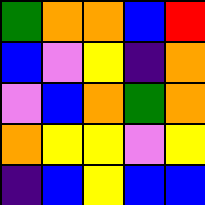[["green", "orange", "orange", "blue", "red"], ["blue", "violet", "yellow", "indigo", "orange"], ["violet", "blue", "orange", "green", "orange"], ["orange", "yellow", "yellow", "violet", "yellow"], ["indigo", "blue", "yellow", "blue", "blue"]]